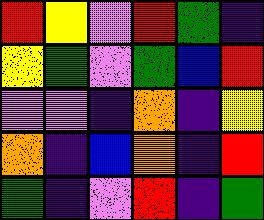[["red", "yellow", "violet", "red", "green", "indigo"], ["yellow", "green", "violet", "green", "blue", "red"], ["violet", "violet", "indigo", "orange", "indigo", "yellow"], ["orange", "indigo", "blue", "orange", "indigo", "red"], ["green", "indigo", "violet", "red", "indigo", "green"]]